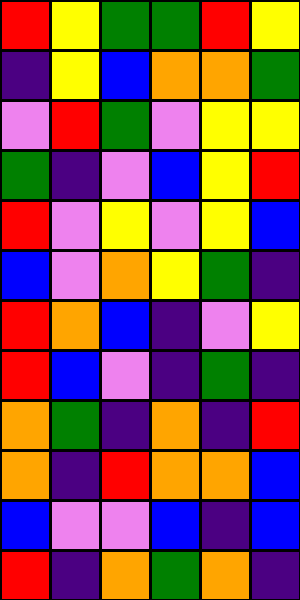[["red", "yellow", "green", "green", "red", "yellow"], ["indigo", "yellow", "blue", "orange", "orange", "green"], ["violet", "red", "green", "violet", "yellow", "yellow"], ["green", "indigo", "violet", "blue", "yellow", "red"], ["red", "violet", "yellow", "violet", "yellow", "blue"], ["blue", "violet", "orange", "yellow", "green", "indigo"], ["red", "orange", "blue", "indigo", "violet", "yellow"], ["red", "blue", "violet", "indigo", "green", "indigo"], ["orange", "green", "indigo", "orange", "indigo", "red"], ["orange", "indigo", "red", "orange", "orange", "blue"], ["blue", "violet", "violet", "blue", "indigo", "blue"], ["red", "indigo", "orange", "green", "orange", "indigo"]]